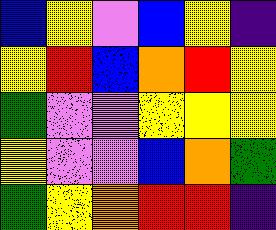[["blue", "yellow", "violet", "blue", "yellow", "indigo"], ["yellow", "red", "blue", "orange", "red", "yellow"], ["green", "violet", "violet", "yellow", "yellow", "yellow"], ["yellow", "violet", "violet", "blue", "orange", "green"], ["green", "yellow", "orange", "red", "red", "indigo"]]